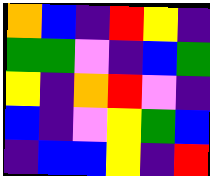[["orange", "blue", "indigo", "red", "yellow", "indigo"], ["green", "green", "violet", "indigo", "blue", "green"], ["yellow", "indigo", "orange", "red", "violet", "indigo"], ["blue", "indigo", "violet", "yellow", "green", "blue"], ["indigo", "blue", "blue", "yellow", "indigo", "red"]]